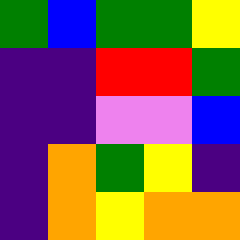[["green", "blue", "green", "green", "yellow"], ["indigo", "indigo", "red", "red", "green"], ["indigo", "indigo", "violet", "violet", "blue"], ["indigo", "orange", "green", "yellow", "indigo"], ["indigo", "orange", "yellow", "orange", "orange"]]